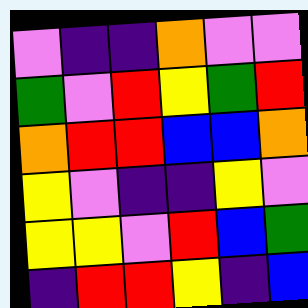[["violet", "indigo", "indigo", "orange", "violet", "violet"], ["green", "violet", "red", "yellow", "green", "red"], ["orange", "red", "red", "blue", "blue", "orange"], ["yellow", "violet", "indigo", "indigo", "yellow", "violet"], ["yellow", "yellow", "violet", "red", "blue", "green"], ["indigo", "red", "red", "yellow", "indigo", "blue"]]